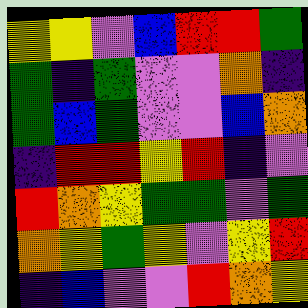[["yellow", "yellow", "violet", "blue", "red", "red", "green"], ["green", "indigo", "green", "violet", "violet", "orange", "indigo"], ["green", "blue", "green", "violet", "violet", "blue", "orange"], ["indigo", "red", "red", "yellow", "red", "indigo", "violet"], ["red", "orange", "yellow", "green", "green", "violet", "green"], ["orange", "yellow", "green", "yellow", "violet", "yellow", "red"], ["indigo", "blue", "violet", "violet", "red", "orange", "yellow"]]